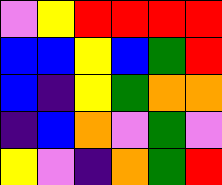[["violet", "yellow", "red", "red", "red", "red"], ["blue", "blue", "yellow", "blue", "green", "red"], ["blue", "indigo", "yellow", "green", "orange", "orange"], ["indigo", "blue", "orange", "violet", "green", "violet"], ["yellow", "violet", "indigo", "orange", "green", "red"]]